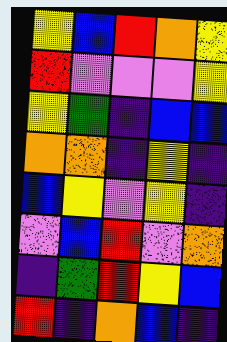[["yellow", "blue", "red", "orange", "yellow"], ["red", "violet", "violet", "violet", "yellow"], ["yellow", "green", "indigo", "blue", "blue"], ["orange", "orange", "indigo", "yellow", "indigo"], ["blue", "yellow", "violet", "yellow", "indigo"], ["violet", "blue", "red", "violet", "orange"], ["indigo", "green", "red", "yellow", "blue"], ["red", "indigo", "orange", "blue", "indigo"]]